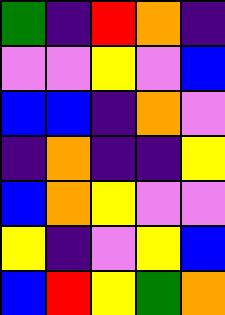[["green", "indigo", "red", "orange", "indigo"], ["violet", "violet", "yellow", "violet", "blue"], ["blue", "blue", "indigo", "orange", "violet"], ["indigo", "orange", "indigo", "indigo", "yellow"], ["blue", "orange", "yellow", "violet", "violet"], ["yellow", "indigo", "violet", "yellow", "blue"], ["blue", "red", "yellow", "green", "orange"]]